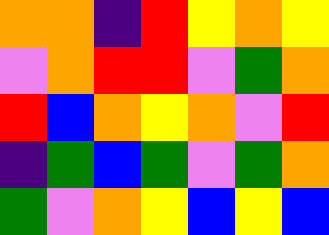[["orange", "orange", "indigo", "red", "yellow", "orange", "yellow"], ["violet", "orange", "red", "red", "violet", "green", "orange"], ["red", "blue", "orange", "yellow", "orange", "violet", "red"], ["indigo", "green", "blue", "green", "violet", "green", "orange"], ["green", "violet", "orange", "yellow", "blue", "yellow", "blue"]]